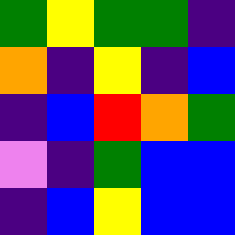[["green", "yellow", "green", "green", "indigo"], ["orange", "indigo", "yellow", "indigo", "blue"], ["indigo", "blue", "red", "orange", "green"], ["violet", "indigo", "green", "blue", "blue"], ["indigo", "blue", "yellow", "blue", "blue"]]